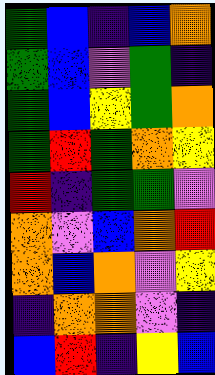[["green", "blue", "indigo", "blue", "orange"], ["green", "blue", "violet", "green", "indigo"], ["green", "blue", "yellow", "green", "orange"], ["green", "red", "green", "orange", "yellow"], ["red", "indigo", "green", "green", "violet"], ["orange", "violet", "blue", "orange", "red"], ["orange", "blue", "orange", "violet", "yellow"], ["indigo", "orange", "orange", "violet", "indigo"], ["blue", "red", "indigo", "yellow", "blue"]]